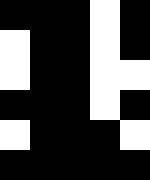[["black", "black", "black", "white", "black"], ["white", "black", "black", "white", "black"], ["white", "black", "black", "white", "white"], ["black", "black", "black", "white", "black"], ["white", "black", "black", "black", "white"], ["black", "black", "black", "black", "black"]]